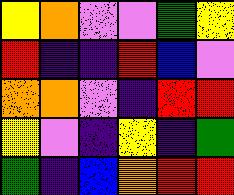[["yellow", "orange", "violet", "violet", "green", "yellow"], ["red", "indigo", "indigo", "red", "blue", "violet"], ["orange", "orange", "violet", "indigo", "red", "red"], ["yellow", "violet", "indigo", "yellow", "indigo", "green"], ["green", "indigo", "blue", "orange", "red", "red"]]